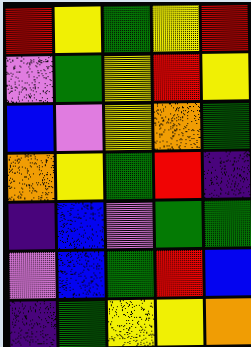[["red", "yellow", "green", "yellow", "red"], ["violet", "green", "yellow", "red", "yellow"], ["blue", "violet", "yellow", "orange", "green"], ["orange", "yellow", "green", "red", "indigo"], ["indigo", "blue", "violet", "green", "green"], ["violet", "blue", "green", "red", "blue"], ["indigo", "green", "yellow", "yellow", "orange"]]